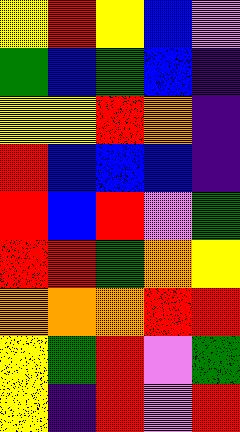[["yellow", "red", "yellow", "blue", "violet"], ["green", "blue", "green", "blue", "indigo"], ["yellow", "yellow", "red", "orange", "indigo"], ["red", "blue", "blue", "blue", "indigo"], ["red", "blue", "red", "violet", "green"], ["red", "red", "green", "orange", "yellow"], ["orange", "orange", "orange", "red", "red"], ["yellow", "green", "red", "violet", "green"], ["yellow", "indigo", "red", "violet", "red"]]